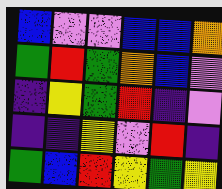[["blue", "violet", "violet", "blue", "blue", "orange"], ["green", "red", "green", "orange", "blue", "violet"], ["indigo", "yellow", "green", "red", "indigo", "violet"], ["indigo", "indigo", "yellow", "violet", "red", "indigo"], ["green", "blue", "red", "yellow", "green", "yellow"]]